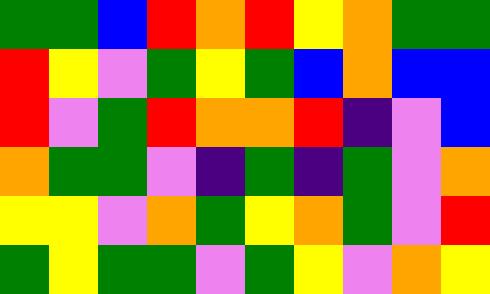[["green", "green", "blue", "red", "orange", "red", "yellow", "orange", "green", "green"], ["red", "yellow", "violet", "green", "yellow", "green", "blue", "orange", "blue", "blue"], ["red", "violet", "green", "red", "orange", "orange", "red", "indigo", "violet", "blue"], ["orange", "green", "green", "violet", "indigo", "green", "indigo", "green", "violet", "orange"], ["yellow", "yellow", "violet", "orange", "green", "yellow", "orange", "green", "violet", "red"], ["green", "yellow", "green", "green", "violet", "green", "yellow", "violet", "orange", "yellow"]]